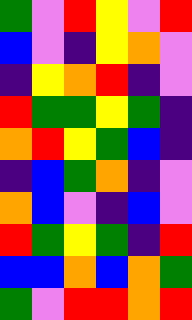[["green", "violet", "red", "yellow", "violet", "red"], ["blue", "violet", "indigo", "yellow", "orange", "violet"], ["indigo", "yellow", "orange", "red", "indigo", "violet"], ["red", "green", "green", "yellow", "green", "indigo"], ["orange", "red", "yellow", "green", "blue", "indigo"], ["indigo", "blue", "green", "orange", "indigo", "violet"], ["orange", "blue", "violet", "indigo", "blue", "violet"], ["red", "green", "yellow", "green", "indigo", "red"], ["blue", "blue", "orange", "blue", "orange", "green"], ["green", "violet", "red", "red", "orange", "red"]]